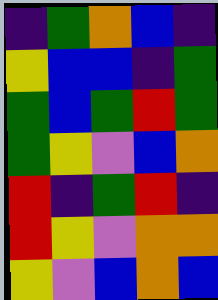[["indigo", "green", "orange", "blue", "indigo"], ["yellow", "blue", "blue", "indigo", "green"], ["green", "blue", "green", "red", "green"], ["green", "yellow", "violet", "blue", "orange"], ["red", "indigo", "green", "red", "indigo"], ["red", "yellow", "violet", "orange", "orange"], ["yellow", "violet", "blue", "orange", "blue"]]